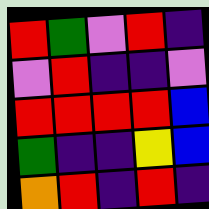[["red", "green", "violet", "red", "indigo"], ["violet", "red", "indigo", "indigo", "violet"], ["red", "red", "red", "red", "blue"], ["green", "indigo", "indigo", "yellow", "blue"], ["orange", "red", "indigo", "red", "indigo"]]